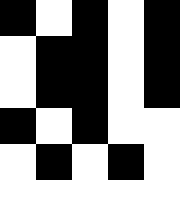[["black", "white", "black", "white", "black"], ["white", "black", "black", "white", "black"], ["white", "black", "black", "white", "black"], ["black", "white", "black", "white", "white"], ["white", "black", "white", "black", "white"], ["white", "white", "white", "white", "white"]]